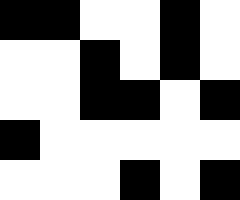[["black", "black", "white", "white", "black", "white"], ["white", "white", "black", "white", "black", "white"], ["white", "white", "black", "black", "white", "black"], ["black", "white", "white", "white", "white", "white"], ["white", "white", "white", "black", "white", "black"]]